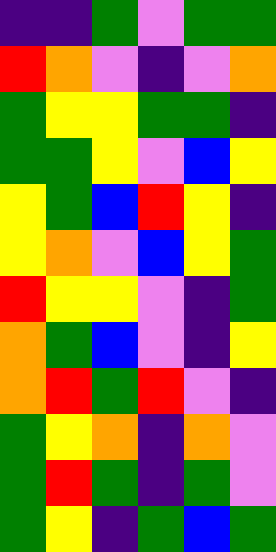[["indigo", "indigo", "green", "violet", "green", "green"], ["red", "orange", "violet", "indigo", "violet", "orange"], ["green", "yellow", "yellow", "green", "green", "indigo"], ["green", "green", "yellow", "violet", "blue", "yellow"], ["yellow", "green", "blue", "red", "yellow", "indigo"], ["yellow", "orange", "violet", "blue", "yellow", "green"], ["red", "yellow", "yellow", "violet", "indigo", "green"], ["orange", "green", "blue", "violet", "indigo", "yellow"], ["orange", "red", "green", "red", "violet", "indigo"], ["green", "yellow", "orange", "indigo", "orange", "violet"], ["green", "red", "green", "indigo", "green", "violet"], ["green", "yellow", "indigo", "green", "blue", "green"]]